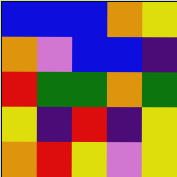[["blue", "blue", "blue", "orange", "yellow"], ["orange", "violet", "blue", "blue", "indigo"], ["red", "green", "green", "orange", "green"], ["yellow", "indigo", "red", "indigo", "yellow"], ["orange", "red", "yellow", "violet", "yellow"]]